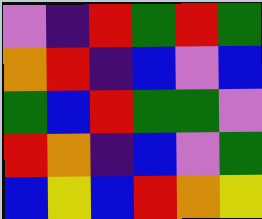[["violet", "indigo", "red", "green", "red", "green"], ["orange", "red", "indigo", "blue", "violet", "blue"], ["green", "blue", "red", "green", "green", "violet"], ["red", "orange", "indigo", "blue", "violet", "green"], ["blue", "yellow", "blue", "red", "orange", "yellow"]]